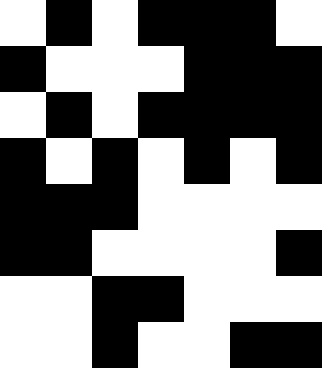[["white", "black", "white", "black", "black", "black", "white"], ["black", "white", "white", "white", "black", "black", "black"], ["white", "black", "white", "black", "black", "black", "black"], ["black", "white", "black", "white", "black", "white", "black"], ["black", "black", "black", "white", "white", "white", "white"], ["black", "black", "white", "white", "white", "white", "black"], ["white", "white", "black", "black", "white", "white", "white"], ["white", "white", "black", "white", "white", "black", "black"]]